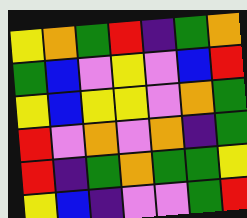[["yellow", "orange", "green", "red", "indigo", "green", "orange"], ["green", "blue", "violet", "yellow", "violet", "blue", "red"], ["yellow", "blue", "yellow", "yellow", "violet", "orange", "green"], ["red", "violet", "orange", "violet", "orange", "indigo", "green"], ["red", "indigo", "green", "orange", "green", "green", "yellow"], ["yellow", "blue", "indigo", "violet", "violet", "green", "red"]]